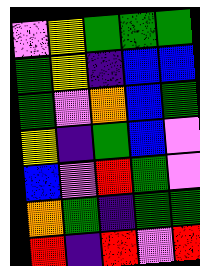[["violet", "yellow", "green", "green", "green"], ["green", "yellow", "indigo", "blue", "blue"], ["green", "violet", "orange", "blue", "green"], ["yellow", "indigo", "green", "blue", "violet"], ["blue", "violet", "red", "green", "violet"], ["orange", "green", "indigo", "green", "green"], ["red", "indigo", "red", "violet", "red"]]